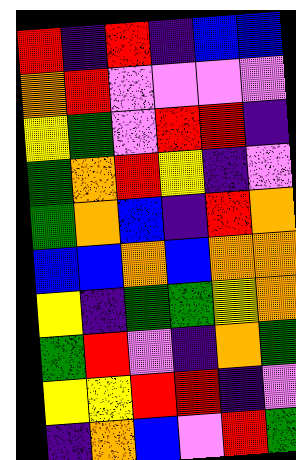[["red", "indigo", "red", "indigo", "blue", "blue"], ["orange", "red", "violet", "violet", "violet", "violet"], ["yellow", "green", "violet", "red", "red", "indigo"], ["green", "orange", "red", "yellow", "indigo", "violet"], ["green", "orange", "blue", "indigo", "red", "orange"], ["blue", "blue", "orange", "blue", "orange", "orange"], ["yellow", "indigo", "green", "green", "yellow", "orange"], ["green", "red", "violet", "indigo", "orange", "green"], ["yellow", "yellow", "red", "red", "indigo", "violet"], ["indigo", "orange", "blue", "violet", "red", "green"]]